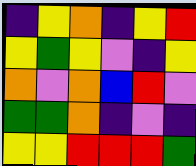[["indigo", "yellow", "orange", "indigo", "yellow", "red"], ["yellow", "green", "yellow", "violet", "indigo", "yellow"], ["orange", "violet", "orange", "blue", "red", "violet"], ["green", "green", "orange", "indigo", "violet", "indigo"], ["yellow", "yellow", "red", "red", "red", "green"]]